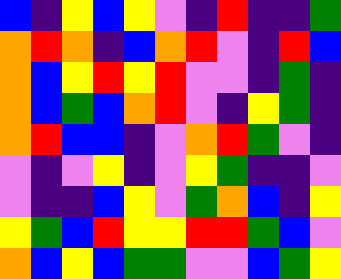[["blue", "indigo", "yellow", "blue", "yellow", "violet", "indigo", "red", "indigo", "indigo", "green"], ["orange", "red", "orange", "indigo", "blue", "orange", "red", "violet", "indigo", "red", "blue"], ["orange", "blue", "yellow", "red", "yellow", "red", "violet", "violet", "indigo", "green", "indigo"], ["orange", "blue", "green", "blue", "orange", "red", "violet", "indigo", "yellow", "green", "indigo"], ["orange", "red", "blue", "blue", "indigo", "violet", "orange", "red", "green", "violet", "indigo"], ["violet", "indigo", "violet", "yellow", "indigo", "violet", "yellow", "green", "indigo", "indigo", "violet"], ["violet", "indigo", "indigo", "blue", "yellow", "violet", "green", "orange", "blue", "indigo", "yellow"], ["yellow", "green", "blue", "red", "yellow", "yellow", "red", "red", "green", "blue", "violet"], ["orange", "blue", "yellow", "blue", "green", "green", "violet", "violet", "blue", "green", "yellow"]]